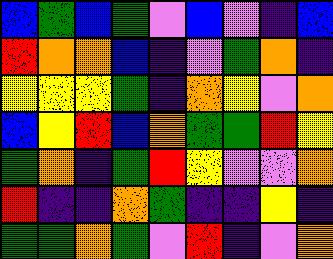[["blue", "green", "blue", "green", "violet", "blue", "violet", "indigo", "blue"], ["red", "orange", "orange", "blue", "indigo", "violet", "green", "orange", "indigo"], ["yellow", "yellow", "yellow", "green", "indigo", "orange", "yellow", "violet", "orange"], ["blue", "yellow", "red", "blue", "orange", "green", "green", "red", "yellow"], ["green", "orange", "indigo", "green", "red", "yellow", "violet", "violet", "orange"], ["red", "indigo", "indigo", "orange", "green", "indigo", "indigo", "yellow", "indigo"], ["green", "green", "orange", "green", "violet", "red", "indigo", "violet", "orange"]]